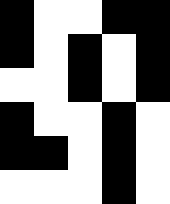[["black", "white", "white", "black", "black"], ["black", "white", "black", "white", "black"], ["white", "white", "black", "white", "black"], ["black", "white", "white", "black", "white"], ["black", "black", "white", "black", "white"], ["white", "white", "white", "black", "white"]]